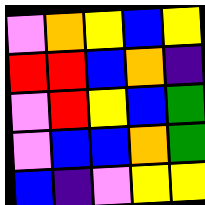[["violet", "orange", "yellow", "blue", "yellow"], ["red", "red", "blue", "orange", "indigo"], ["violet", "red", "yellow", "blue", "green"], ["violet", "blue", "blue", "orange", "green"], ["blue", "indigo", "violet", "yellow", "yellow"]]